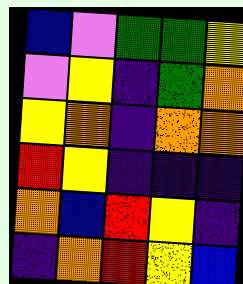[["blue", "violet", "green", "green", "yellow"], ["violet", "yellow", "indigo", "green", "orange"], ["yellow", "orange", "indigo", "orange", "orange"], ["red", "yellow", "indigo", "indigo", "indigo"], ["orange", "blue", "red", "yellow", "indigo"], ["indigo", "orange", "red", "yellow", "blue"]]